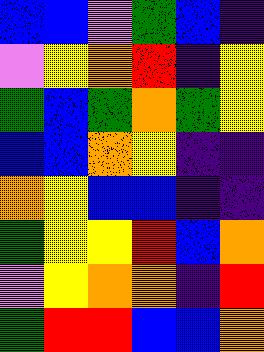[["blue", "blue", "violet", "green", "blue", "indigo"], ["violet", "yellow", "orange", "red", "indigo", "yellow"], ["green", "blue", "green", "orange", "green", "yellow"], ["blue", "blue", "orange", "yellow", "indigo", "indigo"], ["orange", "yellow", "blue", "blue", "indigo", "indigo"], ["green", "yellow", "yellow", "red", "blue", "orange"], ["violet", "yellow", "orange", "orange", "indigo", "red"], ["green", "red", "red", "blue", "blue", "orange"]]